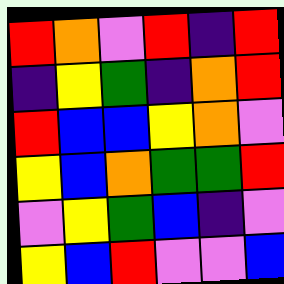[["red", "orange", "violet", "red", "indigo", "red"], ["indigo", "yellow", "green", "indigo", "orange", "red"], ["red", "blue", "blue", "yellow", "orange", "violet"], ["yellow", "blue", "orange", "green", "green", "red"], ["violet", "yellow", "green", "blue", "indigo", "violet"], ["yellow", "blue", "red", "violet", "violet", "blue"]]